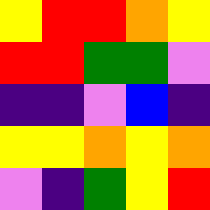[["yellow", "red", "red", "orange", "yellow"], ["red", "red", "green", "green", "violet"], ["indigo", "indigo", "violet", "blue", "indigo"], ["yellow", "yellow", "orange", "yellow", "orange"], ["violet", "indigo", "green", "yellow", "red"]]